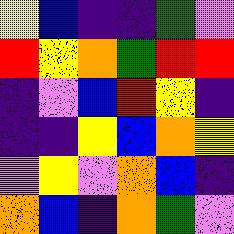[["yellow", "blue", "indigo", "indigo", "green", "violet"], ["red", "yellow", "orange", "green", "red", "red"], ["indigo", "violet", "blue", "red", "yellow", "indigo"], ["indigo", "indigo", "yellow", "blue", "orange", "yellow"], ["violet", "yellow", "violet", "orange", "blue", "indigo"], ["orange", "blue", "indigo", "orange", "green", "violet"]]